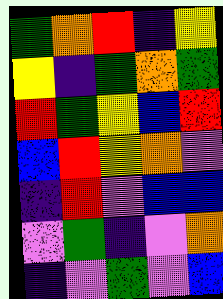[["green", "orange", "red", "indigo", "yellow"], ["yellow", "indigo", "green", "orange", "green"], ["red", "green", "yellow", "blue", "red"], ["blue", "red", "yellow", "orange", "violet"], ["indigo", "red", "violet", "blue", "blue"], ["violet", "green", "indigo", "violet", "orange"], ["indigo", "violet", "green", "violet", "blue"]]